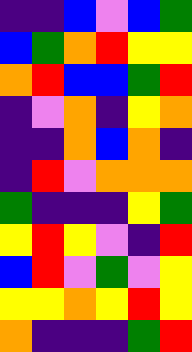[["indigo", "indigo", "blue", "violet", "blue", "green"], ["blue", "green", "orange", "red", "yellow", "yellow"], ["orange", "red", "blue", "blue", "green", "red"], ["indigo", "violet", "orange", "indigo", "yellow", "orange"], ["indigo", "indigo", "orange", "blue", "orange", "indigo"], ["indigo", "red", "violet", "orange", "orange", "orange"], ["green", "indigo", "indigo", "indigo", "yellow", "green"], ["yellow", "red", "yellow", "violet", "indigo", "red"], ["blue", "red", "violet", "green", "violet", "yellow"], ["yellow", "yellow", "orange", "yellow", "red", "yellow"], ["orange", "indigo", "indigo", "indigo", "green", "red"]]